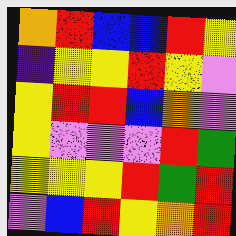[["orange", "red", "blue", "blue", "red", "yellow"], ["indigo", "yellow", "yellow", "red", "yellow", "violet"], ["yellow", "red", "red", "blue", "orange", "violet"], ["yellow", "violet", "violet", "violet", "red", "green"], ["yellow", "yellow", "yellow", "red", "green", "red"], ["violet", "blue", "red", "yellow", "orange", "red"]]